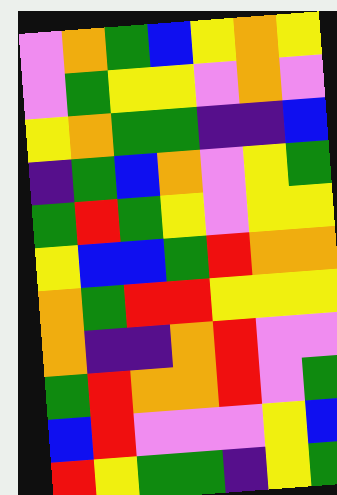[["violet", "orange", "green", "blue", "yellow", "orange", "yellow"], ["violet", "green", "yellow", "yellow", "violet", "orange", "violet"], ["yellow", "orange", "green", "green", "indigo", "indigo", "blue"], ["indigo", "green", "blue", "orange", "violet", "yellow", "green"], ["green", "red", "green", "yellow", "violet", "yellow", "yellow"], ["yellow", "blue", "blue", "green", "red", "orange", "orange"], ["orange", "green", "red", "red", "yellow", "yellow", "yellow"], ["orange", "indigo", "indigo", "orange", "red", "violet", "violet"], ["green", "red", "orange", "orange", "red", "violet", "green"], ["blue", "red", "violet", "violet", "violet", "yellow", "blue"], ["red", "yellow", "green", "green", "indigo", "yellow", "green"]]